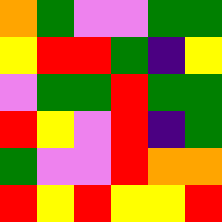[["orange", "green", "violet", "violet", "green", "green"], ["yellow", "red", "red", "green", "indigo", "yellow"], ["violet", "green", "green", "red", "green", "green"], ["red", "yellow", "violet", "red", "indigo", "green"], ["green", "violet", "violet", "red", "orange", "orange"], ["red", "yellow", "red", "yellow", "yellow", "red"]]